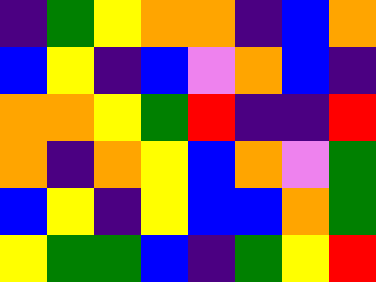[["indigo", "green", "yellow", "orange", "orange", "indigo", "blue", "orange"], ["blue", "yellow", "indigo", "blue", "violet", "orange", "blue", "indigo"], ["orange", "orange", "yellow", "green", "red", "indigo", "indigo", "red"], ["orange", "indigo", "orange", "yellow", "blue", "orange", "violet", "green"], ["blue", "yellow", "indigo", "yellow", "blue", "blue", "orange", "green"], ["yellow", "green", "green", "blue", "indigo", "green", "yellow", "red"]]